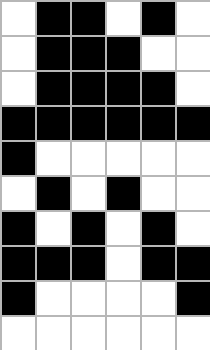[["white", "black", "black", "white", "black", "white"], ["white", "black", "black", "black", "white", "white"], ["white", "black", "black", "black", "black", "white"], ["black", "black", "black", "black", "black", "black"], ["black", "white", "white", "white", "white", "white"], ["white", "black", "white", "black", "white", "white"], ["black", "white", "black", "white", "black", "white"], ["black", "black", "black", "white", "black", "black"], ["black", "white", "white", "white", "white", "black"], ["white", "white", "white", "white", "white", "white"]]